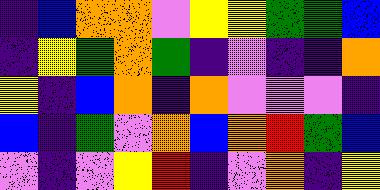[["indigo", "blue", "orange", "orange", "violet", "yellow", "yellow", "green", "green", "blue"], ["indigo", "yellow", "green", "orange", "green", "indigo", "violet", "indigo", "indigo", "orange"], ["yellow", "indigo", "blue", "orange", "indigo", "orange", "violet", "violet", "violet", "indigo"], ["blue", "indigo", "green", "violet", "orange", "blue", "orange", "red", "green", "blue"], ["violet", "indigo", "violet", "yellow", "red", "indigo", "violet", "orange", "indigo", "yellow"]]